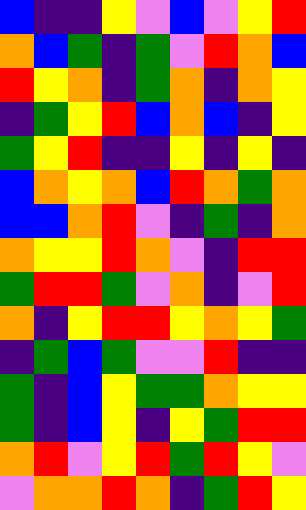[["blue", "indigo", "indigo", "yellow", "violet", "blue", "violet", "yellow", "red"], ["orange", "blue", "green", "indigo", "green", "violet", "red", "orange", "blue"], ["red", "yellow", "orange", "indigo", "green", "orange", "indigo", "orange", "yellow"], ["indigo", "green", "yellow", "red", "blue", "orange", "blue", "indigo", "yellow"], ["green", "yellow", "red", "indigo", "indigo", "yellow", "indigo", "yellow", "indigo"], ["blue", "orange", "yellow", "orange", "blue", "red", "orange", "green", "orange"], ["blue", "blue", "orange", "red", "violet", "indigo", "green", "indigo", "orange"], ["orange", "yellow", "yellow", "red", "orange", "violet", "indigo", "red", "red"], ["green", "red", "red", "green", "violet", "orange", "indigo", "violet", "red"], ["orange", "indigo", "yellow", "red", "red", "yellow", "orange", "yellow", "green"], ["indigo", "green", "blue", "green", "violet", "violet", "red", "indigo", "indigo"], ["green", "indigo", "blue", "yellow", "green", "green", "orange", "yellow", "yellow"], ["green", "indigo", "blue", "yellow", "indigo", "yellow", "green", "red", "red"], ["orange", "red", "violet", "yellow", "red", "green", "red", "yellow", "violet"], ["violet", "orange", "orange", "red", "orange", "indigo", "green", "red", "yellow"]]